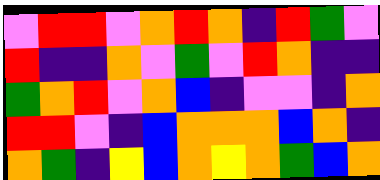[["violet", "red", "red", "violet", "orange", "red", "orange", "indigo", "red", "green", "violet"], ["red", "indigo", "indigo", "orange", "violet", "green", "violet", "red", "orange", "indigo", "indigo"], ["green", "orange", "red", "violet", "orange", "blue", "indigo", "violet", "violet", "indigo", "orange"], ["red", "red", "violet", "indigo", "blue", "orange", "orange", "orange", "blue", "orange", "indigo"], ["orange", "green", "indigo", "yellow", "blue", "orange", "yellow", "orange", "green", "blue", "orange"]]